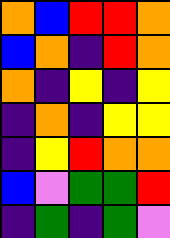[["orange", "blue", "red", "red", "orange"], ["blue", "orange", "indigo", "red", "orange"], ["orange", "indigo", "yellow", "indigo", "yellow"], ["indigo", "orange", "indigo", "yellow", "yellow"], ["indigo", "yellow", "red", "orange", "orange"], ["blue", "violet", "green", "green", "red"], ["indigo", "green", "indigo", "green", "violet"]]